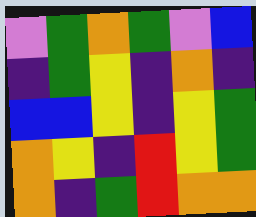[["violet", "green", "orange", "green", "violet", "blue"], ["indigo", "green", "yellow", "indigo", "orange", "indigo"], ["blue", "blue", "yellow", "indigo", "yellow", "green"], ["orange", "yellow", "indigo", "red", "yellow", "green"], ["orange", "indigo", "green", "red", "orange", "orange"]]